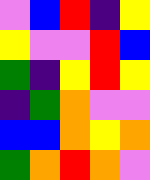[["violet", "blue", "red", "indigo", "yellow"], ["yellow", "violet", "violet", "red", "blue"], ["green", "indigo", "yellow", "red", "yellow"], ["indigo", "green", "orange", "violet", "violet"], ["blue", "blue", "orange", "yellow", "orange"], ["green", "orange", "red", "orange", "violet"]]